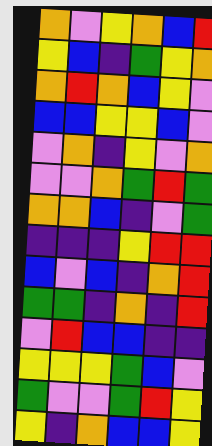[["orange", "violet", "yellow", "orange", "blue", "red"], ["yellow", "blue", "indigo", "green", "yellow", "orange"], ["orange", "red", "orange", "blue", "yellow", "violet"], ["blue", "blue", "yellow", "yellow", "blue", "violet"], ["violet", "orange", "indigo", "yellow", "violet", "orange"], ["violet", "violet", "orange", "green", "red", "green"], ["orange", "orange", "blue", "indigo", "violet", "green"], ["indigo", "indigo", "indigo", "yellow", "red", "red"], ["blue", "violet", "blue", "indigo", "orange", "red"], ["green", "green", "indigo", "orange", "indigo", "red"], ["violet", "red", "blue", "blue", "indigo", "indigo"], ["yellow", "yellow", "yellow", "green", "blue", "violet"], ["green", "violet", "violet", "green", "red", "yellow"], ["yellow", "indigo", "orange", "blue", "blue", "yellow"]]